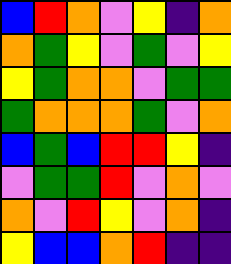[["blue", "red", "orange", "violet", "yellow", "indigo", "orange"], ["orange", "green", "yellow", "violet", "green", "violet", "yellow"], ["yellow", "green", "orange", "orange", "violet", "green", "green"], ["green", "orange", "orange", "orange", "green", "violet", "orange"], ["blue", "green", "blue", "red", "red", "yellow", "indigo"], ["violet", "green", "green", "red", "violet", "orange", "violet"], ["orange", "violet", "red", "yellow", "violet", "orange", "indigo"], ["yellow", "blue", "blue", "orange", "red", "indigo", "indigo"]]